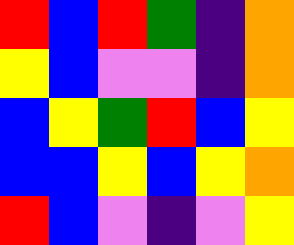[["red", "blue", "red", "green", "indigo", "orange"], ["yellow", "blue", "violet", "violet", "indigo", "orange"], ["blue", "yellow", "green", "red", "blue", "yellow"], ["blue", "blue", "yellow", "blue", "yellow", "orange"], ["red", "blue", "violet", "indigo", "violet", "yellow"]]